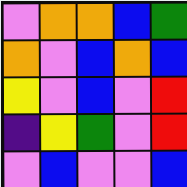[["violet", "orange", "orange", "blue", "green"], ["orange", "violet", "blue", "orange", "blue"], ["yellow", "violet", "blue", "violet", "red"], ["indigo", "yellow", "green", "violet", "red"], ["violet", "blue", "violet", "violet", "blue"]]